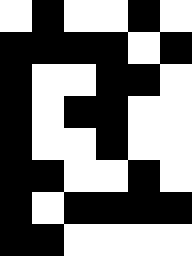[["white", "black", "white", "white", "black", "white"], ["black", "black", "black", "black", "white", "black"], ["black", "white", "white", "black", "black", "white"], ["black", "white", "black", "black", "white", "white"], ["black", "white", "white", "black", "white", "white"], ["black", "black", "white", "white", "black", "white"], ["black", "white", "black", "black", "black", "black"], ["black", "black", "white", "white", "white", "white"]]